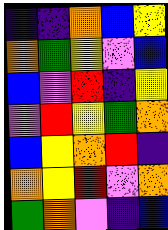[["indigo", "indigo", "orange", "blue", "yellow"], ["orange", "green", "yellow", "violet", "blue"], ["blue", "violet", "red", "indigo", "yellow"], ["violet", "red", "yellow", "green", "orange"], ["blue", "yellow", "orange", "red", "indigo"], ["orange", "yellow", "red", "violet", "orange"], ["green", "orange", "violet", "indigo", "blue"]]